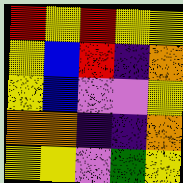[["red", "yellow", "red", "yellow", "yellow"], ["yellow", "blue", "red", "indigo", "orange"], ["yellow", "blue", "violet", "violet", "yellow"], ["orange", "orange", "indigo", "indigo", "orange"], ["yellow", "yellow", "violet", "green", "yellow"]]